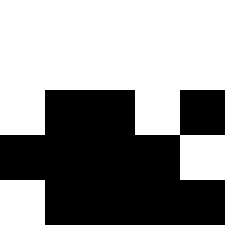[["white", "white", "white", "white", "white"], ["white", "white", "white", "white", "white"], ["white", "black", "black", "white", "black"], ["black", "black", "black", "black", "white"], ["white", "black", "black", "black", "black"]]